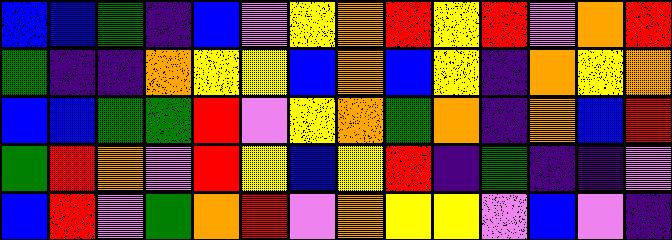[["blue", "blue", "green", "indigo", "blue", "violet", "yellow", "orange", "red", "yellow", "red", "violet", "orange", "red"], ["green", "indigo", "indigo", "orange", "yellow", "yellow", "blue", "orange", "blue", "yellow", "indigo", "orange", "yellow", "orange"], ["blue", "blue", "green", "green", "red", "violet", "yellow", "orange", "green", "orange", "indigo", "orange", "blue", "red"], ["green", "red", "orange", "violet", "red", "yellow", "blue", "yellow", "red", "indigo", "green", "indigo", "indigo", "violet"], ["blue", "red", "violet", "green", "orange", "red", "violet", "orange", "yellow", "yellow", "violet", "blue", "violet", "indigo"]]